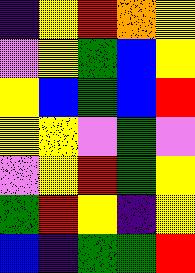[["indigo", "yellow", "red", "orange", "yellow"], ["violet", "yellow", "green", "blue", "yellow"], ["yellow", "blue", "green", "blue", "red"], ["yellow", "yellow", "violet", "green", "violet"], ["violet", "yellow", "red", "green", "yellow"], ["green", "red", "yellow", "indigo", "yellow"], ["blue", "indigo", "green", "green", "red"]]